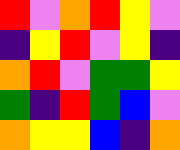[["red", "violet", "orange", "red", "yellow", "violet"], ["indigo", "yellow", "red", "violet", "yellow", "indigo"], ["orange", "red", "violet", "green", "green", "yellow"], ["green", "indigo", "red", "green", "blue", "violet"], ["orange", "yellow", "yellow", "blue", "indigo", "orange"]]